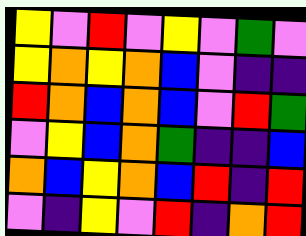[["yellow", "violet", "red", "violet", "yellow", "violet", "green", "violet"], ["yellow", "orange", "yellow", "orange", "blue", "violet", "indigo", "indigo"], ["red", "orange", "blue", "orange", "blue", "violet", "red", "green"], ["violet", "yellow", "blue", "orange", "green", "indigo", "indigo", "blue"], ["orange", "blue", "yellow", "orange", "blue", "red", "indigo", "red"], ["violet", "indigo", "yellow", "violet", "red", "indigo", "orange", "red"]]